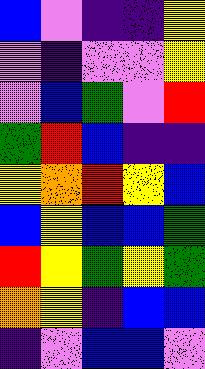[["blue", "violet", "indigo", "indigo", "yellow"], ["violet", "indigo", "violet", "violet", "yellow"], ["violet", "blue", "green", "violet", "red"], ["green", "red", "blue", "indigo", "indigo"], ["yellow", "orange", "red", "yellow", "blue"], ["blue", "yellow", "blue", "blue", "green"], ["red", "yellow", "green", "yellow", "green"], ["orange", "yellow", "indigo", "blue", "blue"], ["indigo", "violet", "blue", "blue", "violet"]]